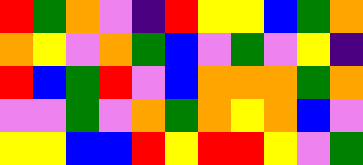[["red", "green", "orange", "violet", "indigo", "red", "yellow", "yellow", "blue", "green", "orange"], ["orange", "yellow", "violet", "orange", "green", "blue", "violet", "green", "violet", "yellow", "indigo"], ["red", "blue", "green", "red", "violet", "blue", "orange", "orange", "orange", "green", "orange"], ["violet", "violet", "green", "violet", "orange", "green", "orange", "yellow", "orange", "blue", "violet"], ["yellow", "yellow", "blue", "blue", "red", "yellow", "red", "red", "yellow", "violet", "green"]]